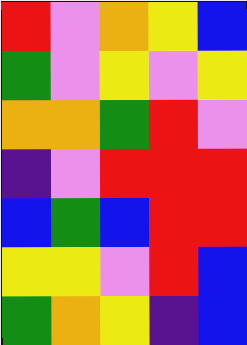[["red", "violet", "orange", "yellow", "blue"], ["green", "violet", "yellow", "violet", "yellow"], ["orange", "orange", "green", "red", "violet"], ["indigo", "violet", "red", "red", "red"], ["blue", "green", "blue", "red", "red"], ["yellow", "yellow", "violet", "red", "blue"], ["green", "orange", "yellow", "indigo", "blue"]]